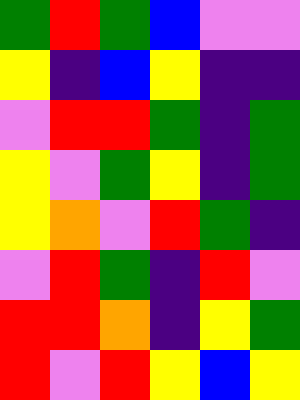[["green", "red", "green", "blue", "violet", "violet"], ["yellow", "indigo", "blue", "yellow", "indigo", "indigo"], ["violet", "red", "red", "green", "indigo", "green"], ["yellow", "violet", "green", "yellow", "indigo", "green"], ["yellow", "orange", "violet", "red", "green", "indigo"], ["violet", "red", "green", "indigo", "red", "violet"], ["red", "red", "orange", "indigo", "yellow", "green"], ["red", "violet", "red", "yellow", "blue", "yellow"]]